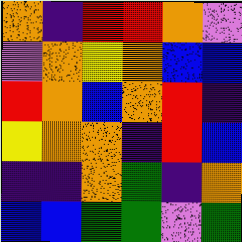[["orange", "indigo", "red", "red", "orange", "violet"], ["violet", "orange", "yellow", "orange", "blue", "blue"], ["red", "orange", "blue", "orange", "red", "indigo"], ["yellow", "orange", "orange", "indigo", "red", "blue"], ["indigo", "indigo", "orange", "green", "indigo", "orange"], ["blue", "blue", "green", "green", "violet", "green"]]